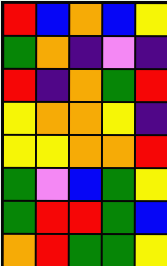[["red", "blue", "orange", "blue", "yellow"], ["green", "orange", "indigo", "violet", "indigo"], ["red", "indigo", "orange", "green", "red"], ["yellow", "orange", "orange", "yellow", "indigo"], ["yellow", "yellow", "orange", "orange", "red"], ["green", "violet", "blue", "green", "yellow"], ["green", "red", "red", "green", "blue"], ["orange", "red", "green", "green", "yellow"]]